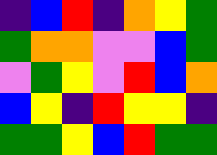[["indigo", "blue", "red", "indigo", "orange", "yellow", "green"], ["green", "orange", "orange", "violet", "violet", "blue", "green"], ["violet", "green", "yellow", "violet", "red", "blue", "orange"], ["blue", "yellow", "indigo", "red", "yellow", "yellow", "indigo"], ["green", "green", "yellow", "blue", "red", "green", "green"]]